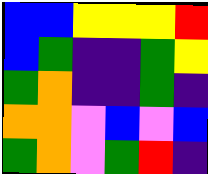[["blue", "blue", "yellow", "yellow", "yellow", "red"], ["blue", "green", "indigo", "indigo", "green", "yellow"], ["green", "orange", "indigo", "indigo", "green", "indigo"], ["orange", "orange", "violet", "blue", "violet", "blue"], ["green", "orange", "violet", "green", "red", "indigo"]]